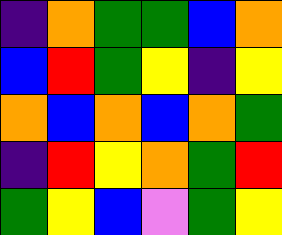[["indigo", "orange", "green", "green", "blue", "orange"], ["blue", "red", "green", "yellow", "indigo", "yellow"], ["orange", "blue", "orange", "blue", "orange", "green"], ["indigo", "red", "yellow", "orange", "green", "red"], ["green", "yellow", "blue", "violet", "green", "yellow"]]